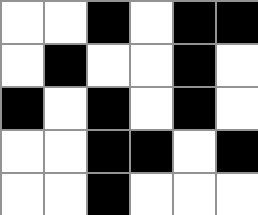[["white", "white", "black", "white", "black", "black"], ["white", "black", "white", "white", "black", "white"], ["black", "white", "black", "white", "black", "white"], ["white", "white", "black", "black", "white", "black"], ["white", "white", "black", "white", "white", "white"]]